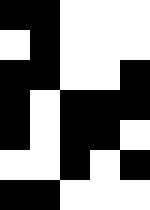[["black", "black", "white", "white", "white"], ["white", "black", "white", "white", "white"], ["black", "black", "white", "white", "black"], ["black", "white", "black", "black", "black"], ["black", "white", "black", "black", "white"], ["white", "white", "black", "white", "black"], ["black", "black", "white", "white", "white"]]